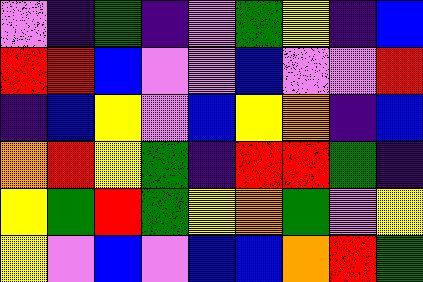[["violet", "indigo", "green", "indigo", "violet", "green", "yellow", "indigo", "blue"], ["red", "red", "blue", "violet", "violet", "blue", "violet", "violet", "red"], ["indigo", "blue", "yellow", "violet", "blue", "yellow", "orange", "indigo", "blue"], ["orange", "red", "yellow", "green", "indigo", "red", "red", "green", "indigo"], ["yellow", "green", "red", "green", "yellow", "orange", "green", "violet", "yellow"], ["yellow", "violet", "blue", "violet", "blue", "blue", "orange", "red", "green"]]